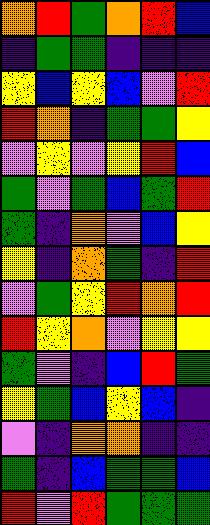[["orange", "red", "green", "orange", "red", "blue"], ["indigo", "green", "green", "indigo", "indigo", "indigo"], ["yellow", "blue", "yellow", "blue", "violet", "red"], ["red", "orange", "indigo", "green", "green", "yellow"], ["violet", "yellow", "violet", "yellow", "red", "blue"], ["green", "violet", "green", "blue", "green", "red"], ["green", "indigo", "orange", "violet", "blue", "yellow"], ["yellow", "indigo", "orange", "green", "indigo", "red"], ["violet", "green", "yellow", "red", "orange", "red"], ["red", "yellow", "orange", "violet", "yellow", "yellow"], ["green", "violet", "indigo", "blue", "red", "green"], ["yellow", "green", "blue", "yellow", "blue", "indigo"], ["violet", "indigo", "orange", "orange", "indigo", "indigo"], ["green", "indigo", "blue", "green", "green", "blue"], ["red", "violet", "red", "green", "green", "green"]]